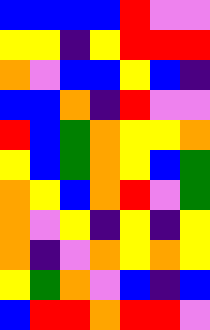[["blue", "blue", "blue", "blue", "red", "violet", "violet"], ["yellow", "yellow", "indigo", "yellow", "red", "red", "red"], ["orange", "violet", "blue", "blue", "yellow", "blue", "indigo"], ["blue", "blue", "orange", "indigo", "red", "violet", "violet"], ["red", "blue", "green", "orange", "yellow", "yellow", "orange"], ["yellow", "blue", "green", "orange", "yellow", "blue", "green"], ["orange", "yellow", "blue", "orange", "red", "violet", "green"], ["orange", "violet", "yellow", "indigo", "yellow", "indigo", "yellow"], ["orange", "indigo", "violet", "orange", "yellow", "orange", "yellow"], ["yellow", "green", "orange", "violet", "blue", "indigo", "blue"], ["blue", "red", "red", "orange", "red", "red", "violet"]]